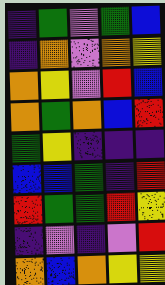[["indigo", "green", "violet", "green", "blue"], ["indigo", "orange", "violet", "orange", "yellow"], ["orange", "yellow", "violet", "red", "blue"], ["orange", "green", "orange", "blue", "red"], ["green", "yellow", "indigo", "indigo", "indigo"], ["blue", "blue", "green", "indigo", "red"], ["red", "green", "green", "red", "yellow"], ["indigo", "violet", "indigo", "violet", "red"], ["orange", "blue", "orange", "yellow", "yellow"]]